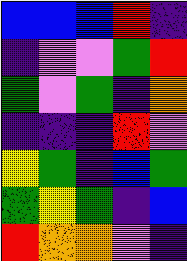[["blue", "blue", "blue", "red", "indigo"], ["indigo", "violet", "violet", "green", "red"], ["green", "violet", "green", "indigo", "orange"], ["indigo", "indigo", "indigo", "red", "violet"], ["yellow", "green", "indigo", "blue", "green"], ["green", "yellow", "green", "indigo", "blue"], ["red", "orange", "orange", "violet", "indigo"]]